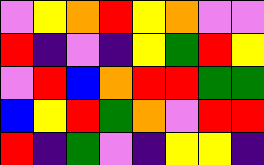[["violet", "yellow", "orange", "red", "yellow", "orange", "violet", "violet"], ["red", "indigo", "violet", "indigo", "yellow", "green", "red", "yellow"], ["violet", "red", "blue", "orange", "red", "red", "green", "green"], ["blue", "yellow", "red", "green", "orange", "violet", "red", "red"], ["red", "indigo", "green", "violet", "indigo", "yellow", "yellow", "indigo"]]